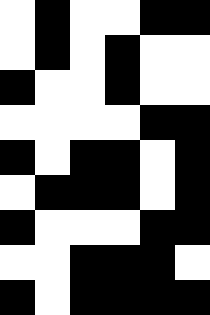[["white", "black", "white", "white", "black", "black"], ["white", "black", "white", "black", "white", "white"], ["black", "white", "white", "black", "white", "white"], ["white", "white", "white", "white", "black", "black"], ["black", "white", "black", "black", "white", "black"], ["white", "black", "black", "black", "white", "black"], ["black", "white", "white", "white", "black", "black"], ["white", "white", "black", "black", "black", "white"], ["black", "white", "black", "black", "black", "black"]]